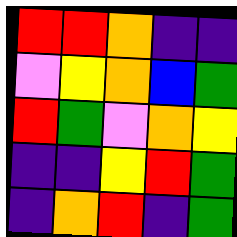[["red", "red", "orange", "indigo", "indigo"], ["violet", "yellow", "orange", "blue", "green"], ["red", "green", "violet", "orange", "yellow"], ["indigo", "indigo", "yellow", "red", "green"], ["indigo", "orange", "red", "indigo", "green"]]